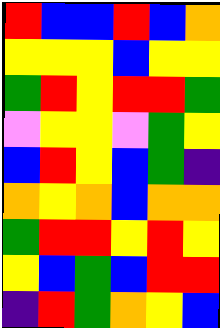[["red", "blue", "blue", "red", "blue", "orange"], ["yellow", "yellow", "yellow", "blue", "yellow", "yellow"], ["green", "red", "yellow", "red", "red", "green"], ["violet", "yellow", "yellow", "violet", "green", "yellow"], ["blue", "red", "yellow", "blue", "green", "indigo"], ["orange", "yellow", "orange", "blue", "orange", "orange"], ["green", "red", "red", "yellow", "red", "yellow"], ["yellow", "blue", "green", "blue", "red", "red"], ["indigo", "red", "green", "orange", "yellow", "blue"]]